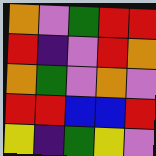[["orange", "violet", "green", "red", "red"], ["red", "indigo", "violet", "red", "orange"], ["orange", "green", "violet", "orange", "violet"], ["red", "red", "blue", "blue", "red"], ["yellow", "indigo", "green", "yellow", "violet"]]